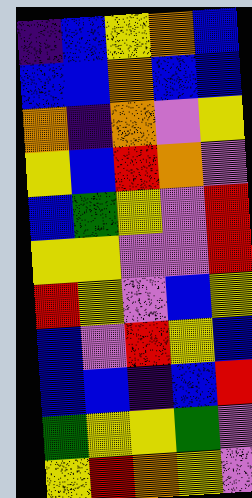[["indigo", "blue", "yellow", "orange", "blue"], ["blue", "blue", "orange", "blue", "blue"], ["orange", "indigo", "orange", "violet", "yellow"], ["yellow", "blue", "red", "orange", "violet"], ["blue", "green", "yellow", "violet", "red"], ["yellow", "yellow", "violet", "violet", "red"], ["red", "yellow", "violet", "blue", "yellow"], ["blue", "violet", "red", "yellow", "blue"], ["blue", "blue", "indigo", "blue", "red"], ["green", "yellow", "yellow", "green", "violet"], ["yellow", "red", "orange", "yellow", "violet"]]